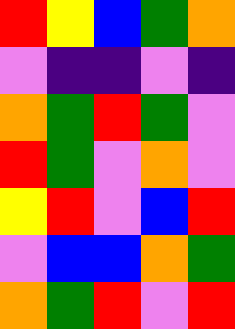[["red", "yellow", "blue", "green", "orange"], ["violet", "indigo", "indigo", "violet", "indigo"], ["orange", "green", "red", "green", "violet"], ["red", "green", "violet", "orange", "violet"], ["yellow", "red", "violet", "blue", "red"], ["violet", "blue", "blue", "orange", "green"], ["orange", "green", "red", "violet", "red"]]